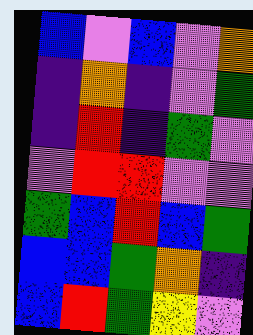[["blue", "violet", "blue", "violet", "orange"], ["indigo", "orange", "indigo", "violet", "green"], ["indigo", "red", "indigo", "green", "violet"], ["violet", "red", "red", "violet", "violet"], ["green", "blue", "red", "blue", "green"], ["blue", "blue", "green", "orange", "indigo"], ["blue", "red", "green", "yellow", "violet"]]